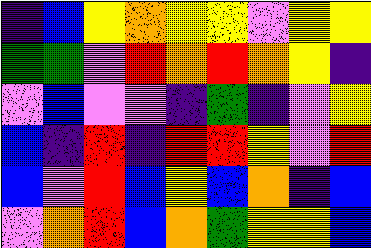[["indigo", "blue", "yellow", "orange", "yellow", "yellow", "violet", "yellow", "yellow"], ["green", "green", "violet", "red", "orange", "red", "orange", "yellow", "indigo"], ["violet", "blue", "violet", "violet", "indigo", "green", "indigo", "violet", "yellow"], ["blue", "indigo", "red", "indigo", "red", "red", "yellow", "violet", "red"], ["blue", "violet", "red", "blue", "yellow", "blue", "orange", "indigo", "blue"], ["violet", "orange", "red", "blue", "orange", "green", "yellow", "yellow", "blue"]]